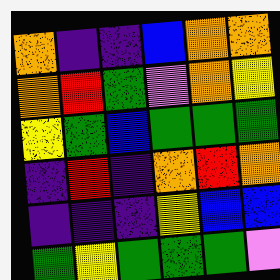[["orange", "indigo", "indigo", "blue", "orange", "orange"], ["orange", "red", "green", "violet", "orange", "yellow"], ["yellow", "green", "blue", "green", "green", "green"], ["indigo", "red", "indigo", "orange", "red", "orange"], ["indigo", "indigo", "indigo", "yellow", "blue", "blue"], ["green", "yellow", "green", "green", "green", "violet"]]